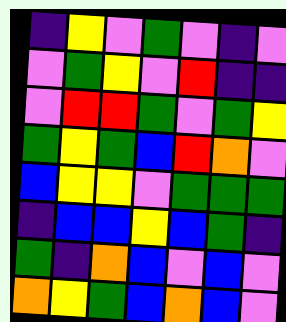[["indigo", "yellow", "violet", "green", "violet", "indigo", "violet"], ["violet", "green", "yellow", "violet", "red", "indigo", "indigo"], ["violet", "red", "red", "green", "violet", "green", "yellow"], ["green", "yellow", "green", "blue", "red", "orange", "violet"], ["blue", "yellow", "yellow", "violet", "green", "green", "green"], ["indigo", "blue", "blue", "yellow", "blue", "green", "indigo"], ["green", "indigo", "orange", "blue", "violet", "blue", "violet"], ["orange", "yellow", "green", "blue", "orange", "blue", "violet"]]